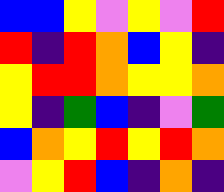[["blue", "blue", "yellow", "violet", "yellow", "violet", "red"], ["red", "indigo", "red", "orange", "blue", "yellow", "indigo"], ["yellow", "red", "red", "orange", "yellow", "yellow", "orange"], ["yellow", "indigo", "green", "blue", "indigo", "violet", "green"], ["blue", "orange", "yellow", "red", "yellow", "red", "orange"], ["violet", "yellow", "red", "blue", "indigo", "orange", "indigo"]]